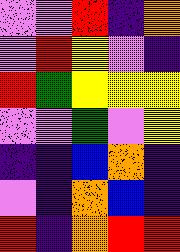[["violet", "violet", "red", "indigo", "orange"], ["violet", "red", "yellow", "violet", "indigo"], ["red", "green", "yellow", "yellow", "yellow"], ["violet", "violet", "green", "violet", "yellow"], ["indigo", "indigo", "blue", "orange", "indigo"], ["violet", "indigo", "orange", "blue", "indigo"], ["red", "indigo", "orange", "red", "red"]]